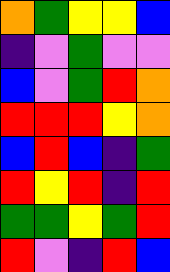[["orange", "green", "yellow", "yellow", "blue"], ["indigo", "violet", "green", "violet", "violet"], ["blue", "violet", "green", "red", "orange"], ["red", "red", "red", "yellow", "orange"], ["blue", "red", "blue", "indigo", "green"], ["red", "yellow", "red", "indigo", "red"], ["green", "green", "yellow", "green", "red"], ["red", "violet", "indigo", "red", "blue"]]